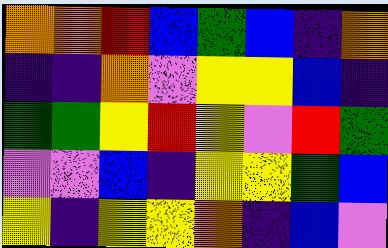[["orange", "orange", "red", "blue", "green", "blue", "indigo", "orange"], ["indigo", "indigo", "orange", "violet", "yellow", "yellow", "blue", "indigo"], ["green", "green", "yellow", "red", "yellow", "violet", "red", "green"], ["violet", "violet", "blue", "indigo", "yellow", "yellow", "green", "blue"], ["yellow", "indigo", "yellow", "yellow", "orange", "indigo", "blue", "violet"]]